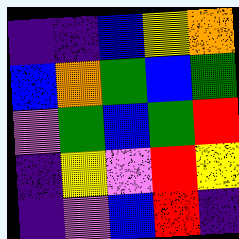[["indigo", "indigo", "blue", "yellow", "orange"], ["blue", "orange", "green", "blue", "green"], ["violet", "green", "blue", "green", "red"], ["indigo", "yellow", "violet", "red", "yellow"], ["indigo", "violet", "blue", "red", "indigo"]]